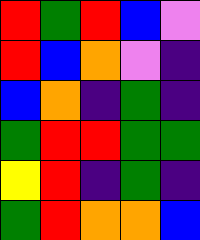[["red", "green", "red", "blue", "violet"], ["red", "blue", "orange", "violet", "indigo"], ["blue", "orange", "indigo", "green", "indigo"], ["green", "red", "red", "green", "green"], ["yellow", "red", "indigo", "green", "indigo"], ["green", "red", "orange", "orange", "blue"]]